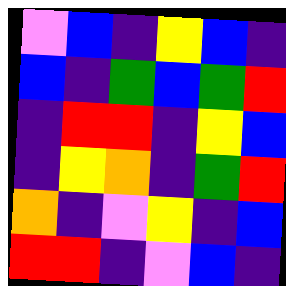[["violet", "blue", "indigo", "yellow", "blue", "indigo"], ["blue", "indigo", "green", "blue", "green", "red"], ["indigo", "red", "red", "indigo", "yellow", "blue"], ["indigo", "yellow", "orange", "indigo", "green", "red"], ["orange", "indigo", "violet", "yellow", "indigo", "blue"], ["red", "red", "indigo", "violet", "blue", "indigo"]]